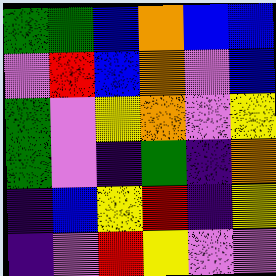[["green", "green", "blue", "orange", "blue", "blue"], ["violet", "red", "blue", "orange", "violet", "blue"], ["green", "violet", "yellow", "orange", "violet", "yellow"], ["green", "violet", "indigo", "green", "indigo", "orange"], ["indigo", "blue", "yellow", "red", "indigo", "yellow"], ["indigo", "violet", "red", "yellow", "violet", "violet"]]